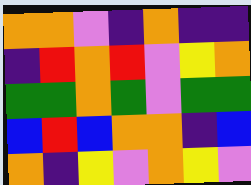[["orange", "orange", "violet", "indigo", "orange", "indigo", "indigo"], ["indigo", "red", "orange", "red", "violet", "yellow", "orange"], ["green", "green", "orange", "green", "violet", "green", "green"], ["blue", "red", "blue", "orange", "orange", "indigo", "blue"], ["orange", "indigo", "yellow", "violet", "orange", "yellow", "violet"]]